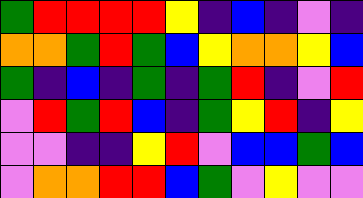[["green", "red", "red", "red", "red", "yellow", "indigo", "blue", "indigo", "violet", "indigo"], ["orange", "orange", "green", "red", "green", "blue", "yellow", "orange", "orange", "yellow", "blue"], ["green", "indigo", "blue", "indigo", "green", "indigo", "green", "red", "indigo", "violet", "red"], ["violet", "red", "green", "red", "blue", "indigo", "green", "yellow", "red", "indigo", "yellow"], ["violet", "violet", "indigo", "indigo", "yellow", "red", "violet", "blue", "blue", "green", "blue"], ["violet", "orange", "orange", "red", "red", "blue", "green", "violet", "yellow", "violet", "violet"]]